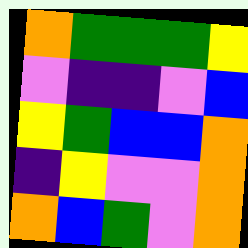[["orange", "green", "green", "green", "yellow"], ["violet", "indigo", "indigo", "violet", "blue"], ["yellow", "green", "blue", "blue", "orange"], ["indigo", "yellow", "violet", "violet", "orange"], ["orange", "blue", "green", "violet", "orange"]]